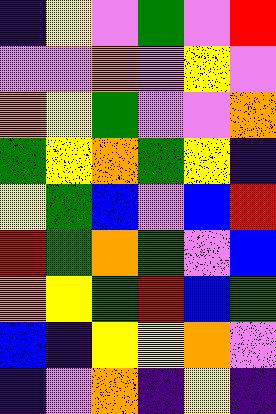[["indigo", "yellow", "violet", "green", "violet", "red"], ["violet", "violet", "orange", "violet", "yellow", "violet"], ["orange", "yellow", "green", "violet", "violet", "orange"], ["green", "yellow", "orange", "green", "yellow", "indigo"], ["yellow", "green", "blue", "violet", "blue", "red"], ["red", "green", "orange", "green", "violet", "blue"], ["orange", "yellow", "green", "red", "blue", "green"], ["blue", "indigo", "yellow", "yellow", "orange", "violet"], ["indigo", "violet", "orange", "indigo", "yellow", "indigo"]]